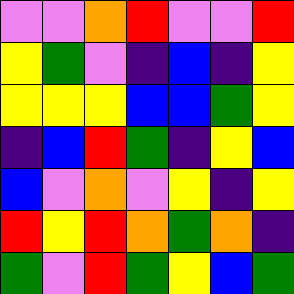[["violet", "violet", "orange", "red", "violet", "violet", "red"], ["yellow", "green", "violet", "indigo", "blue", "indigo", "yellow"], ["yellow", "yellow", "yellow", "blue", "blue", "green", "yellow"], ["indigo", "blue", "red", "green", "indigo", "yellow", "blue"], ["blue", "violet", "orange", "violet", "yellow", "indigo", "yellow"], ["red", "yellow", "red", "orange", "green", "orange", "indigo"], ["green", "violet", "red", "green", "yellow", "blue", "green"]]